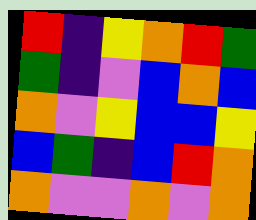[["red", "indigo", "yellow", "orange", "red", "green"], ["green", "indigo", "violet", "blue", "orange", "blue"], ["orange", "violet", "yellow", "blue", "blue", "yellow"], ["blue", "green", "indigo", "blue", "red", "orange"], ["orange", "violet", "violet", "orange", "violet", "orange"]]